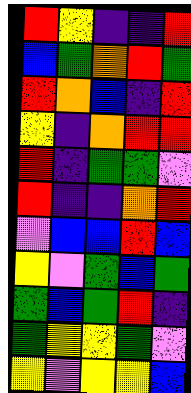[["red", "yellow", "indigo", "indigo", "red"], ["blue", "green", "orange", "red", "green"], ["red", "orange", "blue", "indigo", "red"], ["yellow", "indigo", "orange", "red", "red"], ["red", "indigo", "green", "green", "violet"], ["red", "indigo", "indigo", "orange", "red"], ["violet", "blue", "blue", "red", "blue"], ["yellow", "violet", "green", "blue", "green"], ["green", "blue", "green", "red", "indigo"], ["green", "yellow", "yellow", "green", "violet"], ["yellow", "violet", "yellow", "yellow", "blue"]]